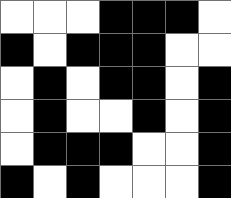[["white", "white", "white", "black", "black", "black", "white"], ["black", "white", "black", "black", "black", "white", "white"], ["white", "black", "white", "black", "black", "white", "black"], ["white", "black", "white", "white", "black", "white", "black"], ["white", "black", "black", "black", "white", "white", "black"], ["black", "white", "black", "white", "white", "white", "black"]]